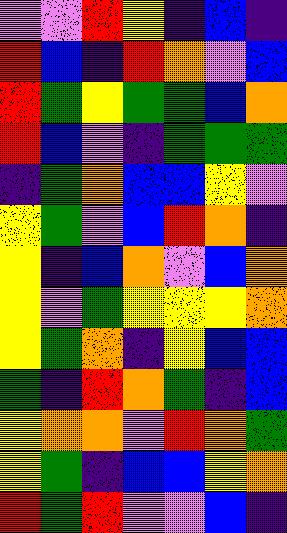[["violet", "violet", "red", "yellow", "indigo", "blue", "indigo"], ["red", "blue", "indigo", "red", "orange", "violet", "blue"], ["red", "green", "yellow", "green", "green", "blue", "orange"], ["red", "blue", "violet", "indigo", "green", "green", "green"], ["indigo", "green", "orange", "blue", "blue", "yellow", "violet"], ["yellow", "green", "violet", "blue", "red", "orange", "indigo"], ["yellow", "indigo", "blue", "orange", "violet", "blue", "orange"], ["yellow", "violet", "green", "yellow", "yellow", "yellow", "orange"], ["yellow", "green", "orange", "indigo", "yellow", "blue", "blue"], ["green", "indigo", "red", "orange", "green", "indigo", "blue"], ["yellow", "orange", "orange", "violet", "red", "orange", "green"], ["yellow", "green", "indigo", "blue", "blue", "yellow", "orange"], ["red", "green", "red", "violet", "violet", "blue", "indigo"]]